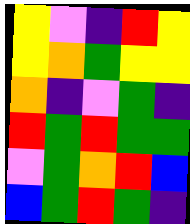[["yellow", "violet", "indigo", "red", "yellow"], ["yellow", "orange", "green", "yellow", "yellow"], ["orange", "indigo", "violet", "green", "indigo"], ["red", "green", "red", "green", "green"], ["violet", "green", "orange", "red", "blue"], ["blue", "green", "red", "green", "indigo"]]